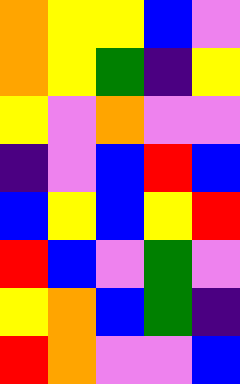[["orange", "yellow", "yellow", "blue", "violet"], ["orange", "yellow", "green", "indigo", "yellow"], ["yellow", "violet", "orange", "violet", "violet"], ["indigo", "violet", "blue", "red", "blue"], ["blue", "yellow", "blue", "yellow", "red"], ["red", "blue", "violet", "green", "violet"], ["yellow", "orange", "blue", "green", "indigo"], ["red", "orange", "violet", "violet", "blue"]]